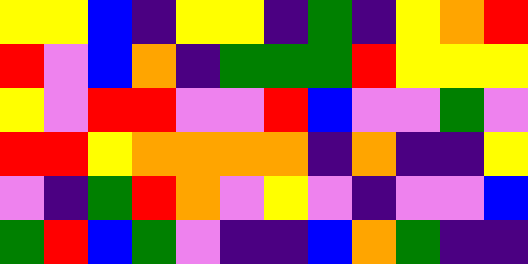[["yellow", "yellow", "blue", "indigo", "yellow", "yellow", "indigo", "green", "indigo", "yellow", "orange", "red"], ["red", "violet", "blue", "orange", "indigo", "green", "green", "green", "red", "yellow", "yellow", "yellow"], ["yellow", "violet", "red", "red", "violet", "violet", "red", "blue", "violet", "violet", "green", "violet"], ["red", "red", "yellow", "orange", "orange", "orange", "orange", "indigo", "orange", "indigo", "indigo", "yellow"], ["violet", "indigo", "green", "red", "orange", "violet", "yellow", "violet", "indigo", "violet", "violet", "blue"], ["green", "red", "blue", "green", "violet", "indigo", "indigo", "blue", "orange", "green", "indigo", "indigo"]]